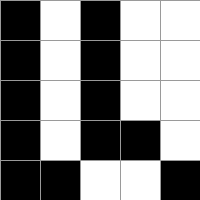[["black", "white", "black", "white", "white"], ["black", "white", "black", "white", "white"], ["black", "white", "black", "white", "white"], ["black", "white", "black", "black", "white"], ["black", "black", "white", "white", "black"]]